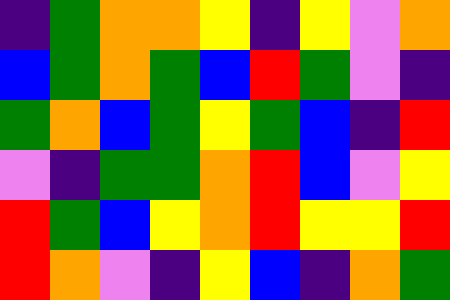[["indigo", "green", "orange", "orange", "yellow", "indigo", "yellow", "violet", "orange"], ["blue", "green", "orange", "green", "blue", "red", "green", "violet", "indigo"], ["green", "orange", "blue", "green", "yellow", "green", "blue", "indigo", "red"], ["violet", "indigo", "green", "green", "orange", "red", "blue", "violet", "yellow"], ["red", "green", "blue", "yellow", "orange", "red", "yellow", "yellow", "red"], ["red", "orange", "violet", "indigo", "yellow", "blue", "indigo", "orange", "green"]]